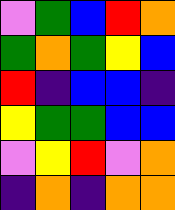[["violet", "green", "blue", "red", "orange"], ["green", "orange", "green", "yellow", "blue"], ["red", "indigo", "blue", "blue", "indigo"], ["yellow", "green", "green", "blue", "blue"], ["violet", "yellow", "red", "violet", "orange"], ["indigo", "orange", "indigo", "orange", "orange"]]